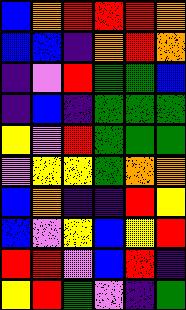[["blue", "orange", "red", "red", "red", "orange"], ["blue", "blue", "indigo", "orange", "red", "orange"], ["indigo", "violet", "red", "green", "green", "blue"], ["indigo", "blue", "indigo", "green", "green", "green"], ["yellow", "violet", "red", "green", "green", "green"], ["violet", "yellow", "yellow", "green", "orange", "orange"], ["blue", "orange", "indigo", "indigo", "red", "yellow"], ["blue", "violet", "yellow", "blue", "yellow", "red"], ["red", "red", "violet", "blue", "red", "indigo"], ["yellow", "red", "green", "violet", "indigo", "green"]]